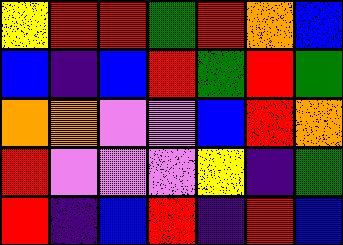[["yellow", "red", "red", "green", "red", "orange", "blue"], ["blue", "indigo", "blue", "red", "green", "red", "green"], ["orange", "orange", "violet", "violet", "blue", "red", "orange"], ["red", "violet", "violet", "violet", "yellow", "indigo", "green"], ["red", "indigo", "blue", "red", "indigo", "red", "blue"]]